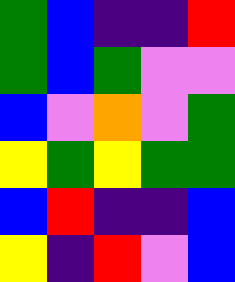[["green", "blue", "indigo", "indigo", "red"], ["green", "blue", "green", "violet", "violet"], ["blue", "violet", "orange", "violet", "green"], ["yellow", "green", "yellow", "green", "green"], ["blue", "red", "indigo", "indigo", "blue"], ["yellow", "indigo", "red", "violet", "blue"]]